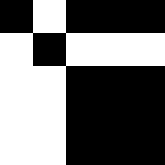[["black", "white", "black", "black", "black"], ["white", "black", "white", "white", "white"], ["white", "white", "black", "black", "black"], ["white", "white", "black", "black", "black"], ["white", "white", "black", "black", "black"]]